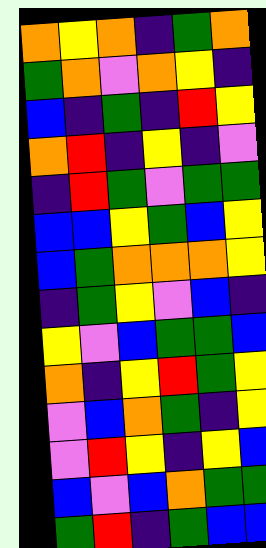[["orange", "yellow", "orange", "indigo", "green", "orange"], ["green", "orange", "violet", "orange", "yellow", "indigo"], ["blue", "indigo", "green", "indigo", "red", "yellow"], ["orange", "red", "indigo", "yellow", "indigo", "violet"], ["indigo", "red", "green", "violet", "green", "green"], ["blue", "blue", "yellow", "green", "blue", "yellow"], ["blue", "green", "orange", "orange", "orange", "yellow"], ["indigo", "green", "yellow", "violet", "blue", "indigo"], ["yellow", "violet", "blue", "green", "green", "blue"], ["orange", "indigo", "yellow", "red", "green", "yellow"], ["violet", "blue", "orange", "green", "indigo", "yellow"], ["violet", "red", "yellow", "indigo", "yellow", "blue"], ["blue", "violet", "blue", "orange", "green", "green"], ["green", "red", "indigo", "green", "blue", "blue"]]